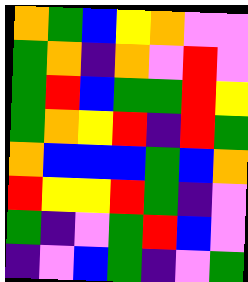[["orange", "green", "blue", "yellow", "orange", "violet", "violet"], ["green", "orange", "indigo", "orange", "violet", "red", "violet"], ["green", "red", "blue", "green", "green", "red", "yellow"], ["green", "orange", "yellow", "red", "indigo", "red", "green"], ["orange", "blue", "blue", "blue", "green", "blue", "orange"], ["red", "yellow", "yellow", "red", "green", "indigo", "violet"], ["green", "indigo", "violet", "green", "red", "blue", "violet"], ["indigo", "violet", "blue", "green", "indigo", "violet", "green"]]